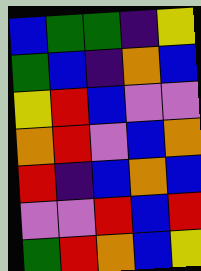[["blue", "green", "green", "indigo", "yellow"], ["green", "blue", "indigo", "orange", "blue"], ["yellow", "red", "blue", "violet", "violet"], ["orange", "red", "violet", "blue", "orange"], ["red", "indigo", "blue", "orange", "blue"], ["violet", "violet", "red", "blue", "red"], ["green", "red", "orange", "blue", "yellow"]]